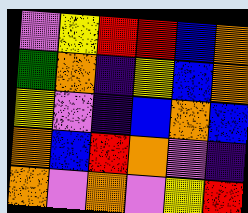[["violet", "yellow", "red", "red", "blue", "orange"], ["green", "orange", "indigo", "yellow", "blue", "orange"], ["yellow", "violet", "indigo", "blue", "orange", "blue"], ["orange", "blue", "red", "orange", "violet", "indigo"], ["orange", "violet", "orange", "violet", "yellow", "red"]]